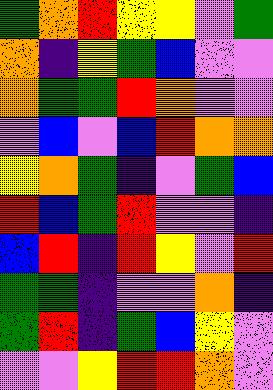[["green", "orange", "red", "yellow", "yellow", "violet", "green"], ["orange", "indigo", "yellow", "green", "blue", "violet", "violet"], ["orange", "green", "green", "red", "orange", "violet", "violet"], ["violet", "blue", "violet", "blue", "red", "orange", "orange"], ["yellow", "orange", "green", "indigo", "violet", "green", "blue"], ["red", "blue", "green", "red", "violet", "violet", "indigo"], ["blue", "red", "indigo", "red", "yellow", "violet", "red"], ["green", "green", "indigo", "violet", "violet", "orange", "indigo"], ["green", "red", "indigo", "green", "blue", "yellow", "violet"], ["violet", "violet", "yellow", "red", "red", "orange", "violet"]]